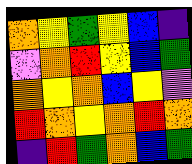[["orange", "yellow", "green", "yellow", "blue", "indigo"], ["violet", "orange", "red", "yellow", "blue", "green"], ["orange", "yellow", "orange", "blue", "yellow", "violet"], ["red", "orange", "yellow", "orange", "red", "orange"], ["indigo", "red", "green", "orange", "blue", "green"]]